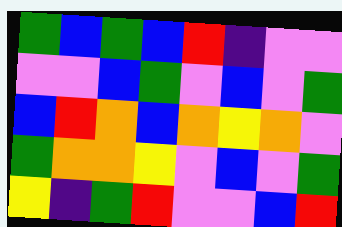[["green", "blue", "green", "blue", "red", "indigo", "violet", "violet"], ["violet", "violet", "blue", "green", "violet", "blue", "violet", "green"], ["blue", "red", "orange", "blue", "orange", "yellow", "orange", "violet"], ["green", "orange", "orange", "yellow", "violet", "blue", "violet", "green"], ["yellow", "indigo", "green", "red", "violet", "violet", "blue", "red"]]